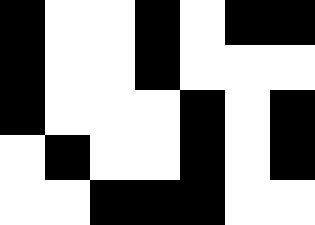[["black", "white", "white", "black", "white", "black", "black"], ["black", "white", "white", "black", "white", "white", "white"], ["black", "white", "white", "white", "black", "white", "black"], ["white", "black", "white", "white", "black", "white", "black"], ["white", "white", "black", "black", "black", "white", "white"]]